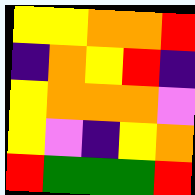[["yellow", "yellow", "orange", "orange", "red"], ["indigo", "orange", "yellow", "red", "indigo"], ["yellow", "orange", "orange", "orange", "violet"], ["yellow", "violet", "indigo", "yellow", "orange"], ["red", "green", "green", "green", "red"]]